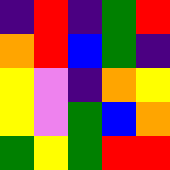[["indigo", "red", "indigo", "green", "red"], ["orange", "red", "blue", "green", "indigo"], ["yellow", "violet", "indigo", "orange", "yellow"], ["yellow", "violet", "green", "blue", "orange"], ["green", "yellow", "green", "red", "red"]]